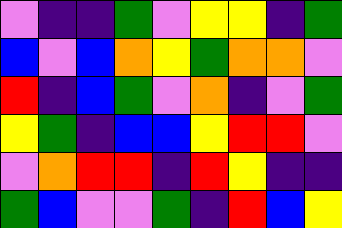[["violet", "indigo", "indigo", "green", "violet", "yellow", "yellow", "indigo", "green"], ["blue", "violet", "blue", "orange", "yellow", "green", "orange", "orange", "violet"], ["red", "indigo", "blue", "green", "violet", "orange", "indigo", "violet", "green"], ["yellow", "green", "indigo", "blue", "blue", "yellow", "red", "red", "violet"], ["violet", "orange", "red", "red", "indigo", "red", "yellow", "indigo", "indigo"], ["green", "blue", "violet", "violet", "green", "indigo", "red", "blue", "yellow"]]